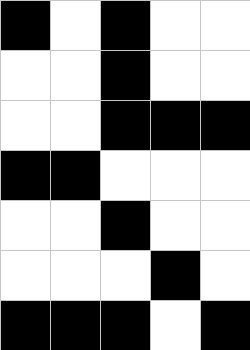[["black", "white", "black", "white", "white"], ["white", "white", "black", "white", "white"], ["white", "white", "black", "black", "black"], ["black", "black", "white", "white", "white"], ["white", "white", "black", "white", "white"], ["white", "white", "white", "black", "white"], ["black", "black", "black", "white", "black"]]